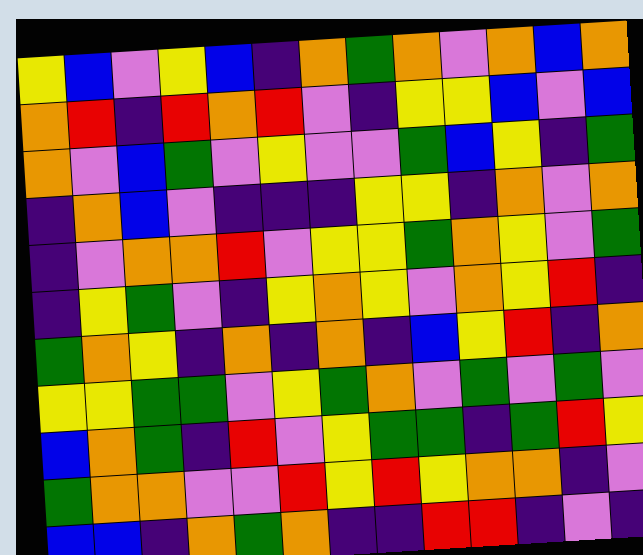[["yellow", "blue", "violet", "yellow", "blue", "indigo", "orange", "green", "orange", "violet", "orange", "blue", "orange"], ["orange", "red", "indigo", "red", "orange", "red", "violet", "indigo", "yellow", "yellow", "blue", "violet", "blue"], ["orange", "violet", "blue", "green", "violet", "yellow", "violet", "violet", "green", "blue", "yellow", "indigo", "green"], ["indigo", "orange", "blue", "violet", "indigo", "indigo", "indigo", "yellow", "yellow", "indigo", "orange", "violet", "orange"], ["indigo", "violet", "orange", "orange", "red", "violet", "yellow", "yellow", "green", "orange", "yellow", "violet", "green"], ["indigo", "yellow", "green", "violet", "indigo", "yellow", "orange", "yellow", "violet", "orange", "yellow", "red", "indigo"], ["green", "orange", "yellow", "indigo", "orange", "indigo", "orange", "indigo", "blue", "yellow", "red", "indigo", "orange"], ["yellow", "yellow", "green", "green", "violet", "yellow", "green", "orange", "violet", "green", "violet", "green", "violet"], ["blue", "orange", "green", "indigo", "red", "violet", "yellow", "green", "green", "indigo", "green", "red", "yellow"], ["green", "orange", "orange", "violet", "violet", "red", "yellow", "red", "yellow", "orange", "orange", "indigo", "violet"], ["blue", "blue", "indigo", "orange", "green", "orange", "indigo", "indigo", "red", "red", "indigo", "violet", "indigo"]]